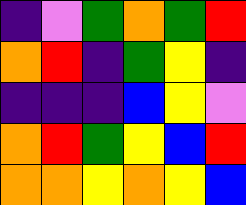[["indigo", "violet", "green", "orange", "green", "red"], ["orange", "red", "indigo", "green", "yellow", "indigo"], ["indigo", "indigo", "indigo", "blue", "yellow", "violet"], ["orange", "red", "green", "yellow", "blue", "red"], ["orange", "orange", "yellow", "orange", "yellow", "blue"]]